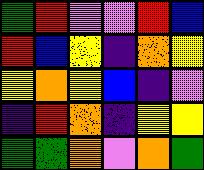[["green", "red", "violet", "violet", "red", "blue"], ["red", "blue", "yellow", "indigo", "orange", "yellow"], ["yellow", "orange", "yellow", "blue", "indigo", "violet"], ["indigo", "red", "orange", "indigo", "yellow", "yellow"], ["green", "green", "orange", "violet", "orange", "green"]]